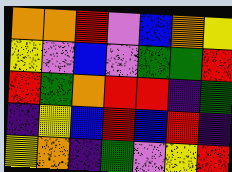[["orange", "orange", "red", "violet", "blue", "orange", "yellow"], ["yellow", "violet", "blue", "violet", "green", "green", "red"], ["red", "green", "orange", "red", "red", "indigo", "green"], ["indigo", "yellow", "blue", "red", "blue", "red", "indigo"], ["yellow", "orange", "indigo", "green", "violet", "yellow", "red"]]